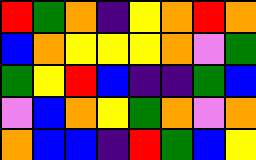[["red", "green", "orange", "indigo", "yellow", "orange", "red", "orange"], ["blue", "orange", "yellow", "yellow", "yellow", "orange", "violet", "green"], ["green", "yellow", "red", "blue", "indigo", "indigo", "green", "blue"], ["violet", "blue", "orange", "yellow", "green", "orange", "violet", "orange"], ["orange", "blue", "blue", "indigo", "red", "green", "blue", "yellow"]]